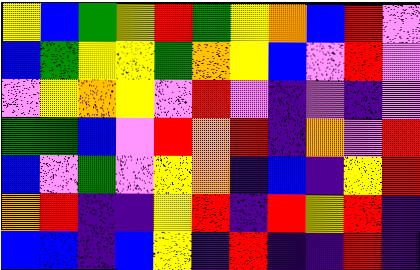[["yellow", "blue", "green", "yellow", "red", "green", "yellow", "orange", "blue", "red", "violet"], ["blue", "green", "yellow", "yellow", "green", "orange", "yellow", "blue", "violet", "red", "violet"], ["violet", "yellow", "orange", "yellow", "violet", "red", "violet", "indigo", "violet", "indigo", "violet"], ["green", "green", "blue", "violet", "red", "orange", "red", "indigo", "orange", "violet", "red"], ["blue", "violet", "green", "violet", "yellow", "orange", "indigo", "blue", "indigo", "yellow", "red"], ["orange", "red", "indigo", "indigo", "yellow", "red", "indigo", "red", "yellow", "red", "indigo"], ["blue", "blue", "indigo", "blue", "yellow", "indigo", "red", "indigo", "indigo", "red", "indigo"]]